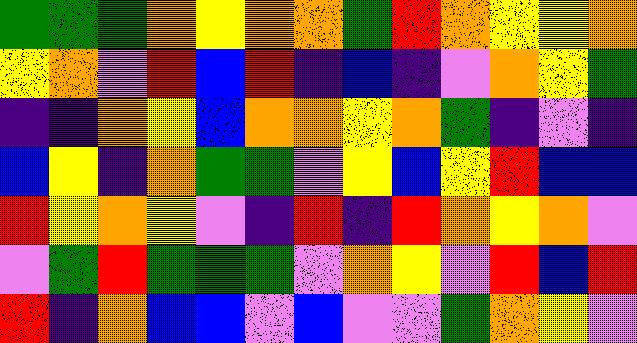[["green", "green", "green", "orange", "yellow", "orange", "orange", "green", "red", "orange", "yellow", "yellow", "orange"], ["yellow", "orange", "violet", "red", "blue", "red", "indigo", "blue", "indigo", "violet", "orange", "yellow", "green"], ["indigo", "indigo", "orange", "yellow", "blue", "orange", "orange", "yellow", "orange", "green", "indigo", "violet", "indigo"], ["blue", "yellow", "indigo", "orange", "green", "green", "violet", "yellow", "blue", "yellow", "red", "blue", "blue"], ["red", "yellow", "orange", "yellow", "violet", "indigo", "red", "indigo", "red", "orange", "yellow", "orange", "violet"], ["violet", "green", "red", "green", "green", "green", "violet", "orange", "yellow", "violet", "red", "blue", "red"], ["red", "indigo", "orange", "blue", "blue", "violet", "blue", "violet", "violet", "green", "orange", "yellow", "violet"]]